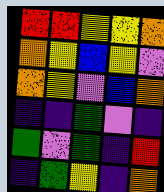[["red", "red", "yellow", "yellow", "orange"], ["orange", "yellow", "blue", "yellow", "violet"], ["orange", "yellow", "violet", "blue", "orange"], ["indigo", "indigo", "green", "violet", "indigo"], ["green", "violet", "green", "indigo", "red"], ["indigo", "green", "yellow", "indigo", "orange"]]